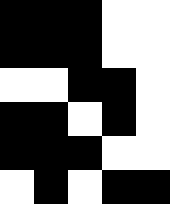[["black", "black", "black", "white", "white"], ["black", "black", "black", "white", "white"], ["white", "white", "black", "black", "white"], ["black", "black", "white", "black", "white"], ["black", "black", "black", "white", "white"], ["white", "black", "white", "black", "black"]]